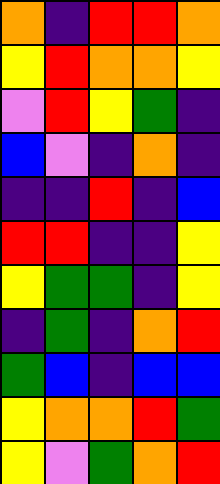[["orange", "indigo", "red", "red", "orange"], ["yellow", "red", "orange", "orange", "yellow"], ["violet", "red", "yellow", "green", "indigo"], ["blue", "violet", "indigo", "orange", "indigo"], ["indigo", "indigo", "red", "indigo", "blue"], ["red", "red", "indigo", "indigo", "yellow"], ["yellow", "green", "green", "indigo", "yellow"], ["indigo", "green", "indigo", "orange", "red"], ["green", "blue", "indigo", "blue", "blue"], ["yellow", "orange", "orange", "red", "green"], ["yellow", "violet", "green", "orange", "red"]]